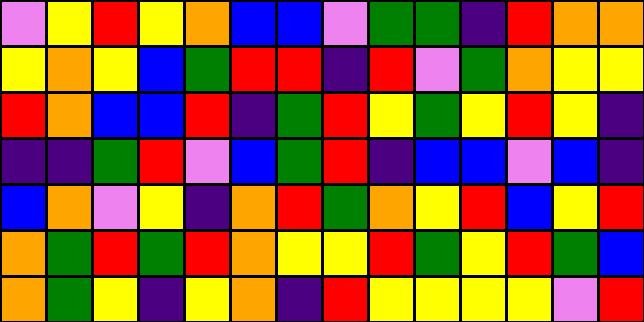[["violet", "yellow", "red", "yellow", "orange", "blue", "blue", "violet", "green", "green", "indigo", "red", "orange", "orange"], ["yellow", "orange", "yellow", "blue", "green", "red", "red", "indigo", "red", "violet", "green", "orange", "yellow", "yellow"], ["red", "orange", "blue", "blue", "red", "indigo", "green", "red", "yellow", "green", "yellow", "red", "yellow", "indigo"], ["indigo", "indigo", "green", "red", "violet", "blue", "green", "red", "indigo", "blue", "blue", "violet", "blue", "indigo"], ["blue", "orange", "violet", "yellow", "indigo", "orange", "red", "green", "orange", "yellow", "red", "blue", "yellow", "red"], ["orange", "green", "red", "green", "red", "orange", "yellow", "yellow", "red", "green", "yellow", "red", "green", "blue"], ["orange", "green", "yellow", "indigo", "yellow", "orange", "indigo", "red", "yellow", "yellow", "yellow", "yellow", "violet", "red"]]